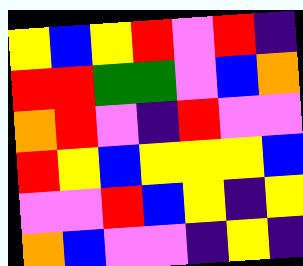[["yellow", "blue", "yellow", "red", "violet", "red", "indigo"], ["red", "red", "green", "green", "violet", "blue", "orange"], ["orange", "red", "violet", "indigo", "red", "violet", "violet"], ["red", "yellow", "blue", "yellow", "yellow", "yellow", "blue"], ["violet", "violet", "red", "blue", "yellow", "indigo", "yellow"], ["orange", "blue", "violet", "violet", "indigo", "yellow", "indigo"]]